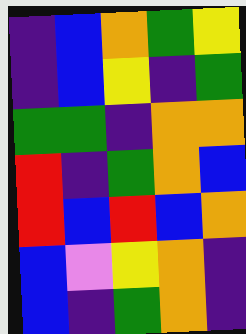[["indigo", "blue", "orange", "green", "yellow"], ["indigo", "blue", "yellow", "indigo", "green"], ["green", "green", "indigo", "orange", "orange"], ["red", "indigo", "green", "orange", "blue"], ["red", "blue", "red", "blue", "orange"], ["blue", "violet", "yellow", "orange", "indigo"], ["blue", "indigo", "green", "orange", "indigo"]]